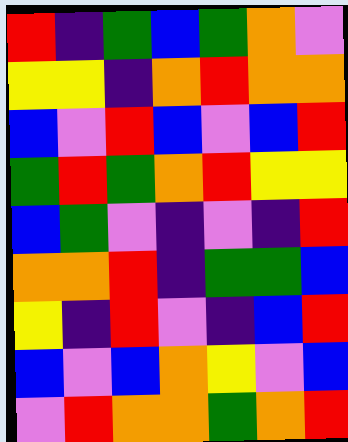[["red", "indigo", "green", "blue", "green", "orange", "violet"], ["yellow", "yellow", "indigo", "orange", "red", "orange", "orange"], ["blue", "violet", "red", "blue", "violet", "blue", "red"], ["green", "red", "green", "orange", "red", "yellow", "yellow"], ["blue", "green", "violet", "indigo", "violet", "indigo", "red"], ["orange", "orange", "red", "indigo", "green", "green", "blue"], ["yellow", "indigo", "red", "violet", "indigo", "blue", "red"], ["blue", "violet", "blue", "orange", "yellow", "violet", "blue"], ["violet", "red", "orange", "orange", "green", "orange", "red"]]